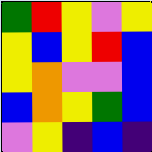[["green", "red", "yellow", "violet", "yellow"], ["yellow", "blue", "yellow", "red", "blue"], ["yellow", "orange", "violet", "violet", "blue"], ["blue", "orange", "yellow", "green", "blue"], ["violet", "yellow", "indigo", "blue", "indigo"]]